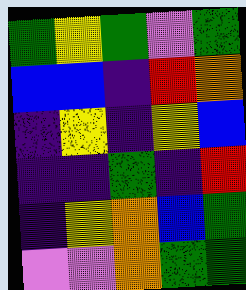[["green", "yellow", "green", "violet", "green"], ["blue", "blue", "indigo", "red", "orange"], ["indigo", "yellow", "indigo", "yellow", "blue"], ["indigo", "indigo", "green", "indigo", "red"], ["indigo", "yellow", "orange", "blue", "green"], ["violet", "violet", "orange", "green", "green"]]